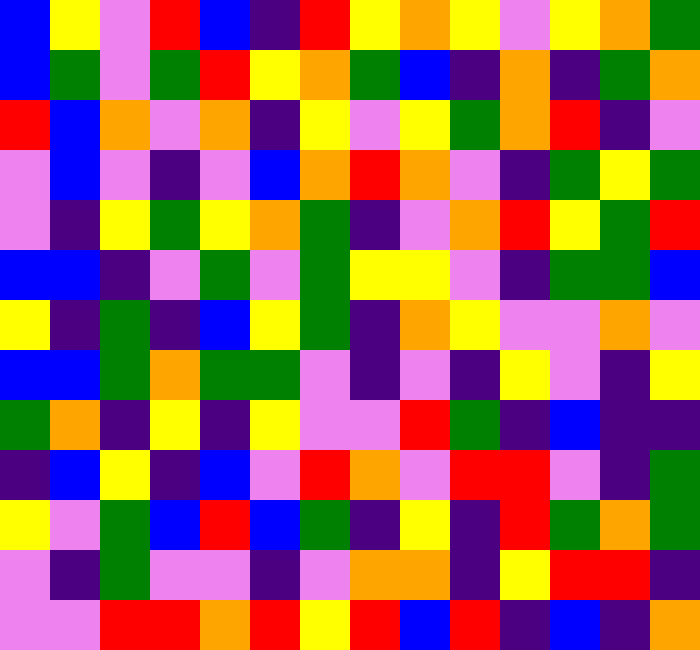[["blue", "yellow", "violet", "red", "blue", "indigo", "red", "yellow", "orange", "yellow", "violet", "yellow", "orange", "green"], ["blue", "green", "violet", "green", "red", "yellow", "orange", "green", "blue", "indigo", "orange", "indigo", "green", "orange"], ["red", "blue", "orange", "violet", "orange", "indigo", "yellow", "violet", "yellow", "green", "orange", "red", "indigo", "violet"], ["violet", "blue", "violet", "indigo", "violet", "blue", "orange", "red", "orange", "violet", "indigo", "green", "yellow", "green"], ["violet", "indigo", "yellow", "green", "yellow", "orange", "green", "indigo", "violet", "orange", "red", "yellow", "green", "red"], ["blue", "blue", "indigo", "violet", "green", "violet", "green", "yellow", "yellow", "violet", "indigo", "green", "green", "blue"], ["yellow", "indigo", "green", "indigo", "blue", "yellow", "green", "indigo", "orange", "yellow", "violet", "violet", "orange", "violet"], ["blue", "blue", "green", "orange", "green", "green", "violet", "indigo", "violet", "indigo", "yellow", "violet", "indigo", "yellow"], ["green", "orange", "indigo", "yellow", "indigo", "yellow", "violet", "violet", "red", "green", "indigo", "blue", "indigo", "indigo"], ["indigo", "blue", "yellow", "indigo", "blue", "violet", "red", "orange", "violet", "red", "red", "violet", "indigo", "green"], ["yellow", "violet", "green", "blue", "red", "blue", "green", "indigo", "yellow", "indigo", "red", "green", "orange", "green"], ["violet", "indigo", "green", "violet", "violet", "indigo", "violet", "orange", "orange", "indigo", "yellow", "red", "red", "indigo"], ["violet", "violet", "red", "red", "orange", "red", "yellow", "red", "blue", "red", "indigo", "blue", "indigo", "orange"]]